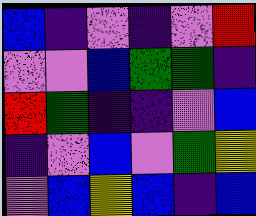[["blue", "indigo", "violet", "indigo", "violet", "red"], ["violet", "violet", "blue", "green", "green", "indigo"], ["red", "green", "indigo", "indigo", "violet", "blue"], ["indigo", "violet", "blue", "violet", "green", "yellow"], ["violet", "blue", "yellow", "blue", "indigo", "blue"]]